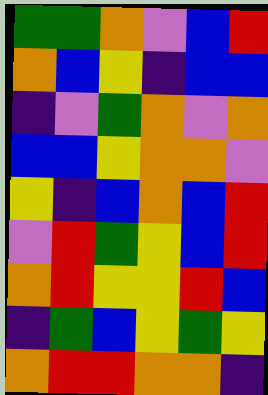[["green", "green", "orange", "violet", "blue", "red"], ["orange", "blue", "yellow", "indigo", "blue", "blue"], ["indigo", "violet", "green", "orange", "violet", "orange"], ["blue", "blue", "yellow", "orange", "orange", "violet"], ["yellow", "indigo", "blue", "orange", "blue", "red"], ["violet", "red", "green", "yellow", "blue", "red"], ["orange", "red", "yellow", "yellow", "red", "blue"], ["indigo", "green", "blue", "yellow", "green", "yellow"], ["orange", "red", "red", "orange", "orange", "indigo"]]